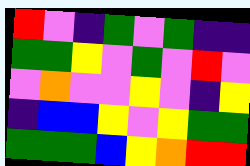[["red", "violet", "indigo", "green", "violet", "green", "indigo", "indigo"], ["green", "green", "yellow", "violet", "green", "violet", "red", "violet"], ["violet", "orange", "violet", "violet", "yellow", "violet", "indigo", "yellow"], ["indigo", "blue", "blue", "yellow", "violet", "yellow", "green", "green"], ["green", "green", "green", "blue", "yellow", "orange", "red", "red"]]